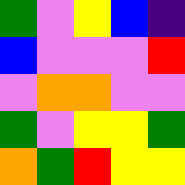[["green", "violet", "yellow", "blue", "indigo"], ["blue", "violet", "violet", "violet", "red"], ["violet", "orange", "orange", "violet", "violet"], ["green", "violet", "yellow", "yellow", "green"], ["orange", "green", "red", "yellow", "yellow"]]